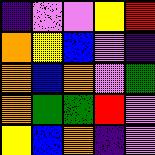[["indigo", "violet", "violet", "yellow", "red"], ["orange", "yellow", "blue", "violet", "indigo"], ["orange", "blue", "orange", "violet", "green"], ["orange", "green", "green", "red", "violet"], ["yellow", "blue", "orange", "indigo", "violet"]]